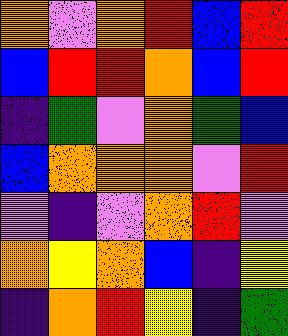[["orange", "violet", "orange", "red", "blue", "red"], ["blue", "red", "red", "orange", "blue", "red"], ["indigo", "green", "violet", "orange", "green", "blue"], ["blue", "orange", "orange", "orange", "violet", "red"], ["violet", "indigo", "violet", "orange", "red", "violet"], ["orange", "yellow", "orange", "blue", "indigo", "yellow"], ["indigo", "orange", "red", "yellow", "indigo", "green"]]